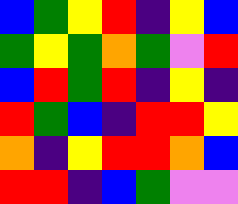[["blue", "green", "yellow", "red", "indigo", "yellow", "blue"], ["green", "yellow", "green", "orange", "green", "violet", "red"], ["blue", "red", "green", "red", "indigo", "yellow", "indigo"], ["red", "green", "blue", "indigo", "red", "red", "yellow"], ["orange", "indigo", "yellow", "red", "red", "orange", "blue"], ["red", "red", "indigo", "blue", "green", "violet", "violet"]]